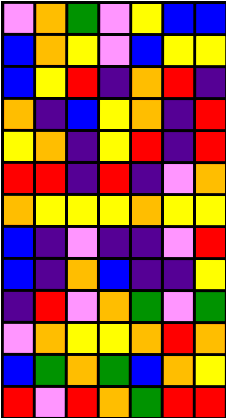[["violet", "orange", "green", "violet", "yellow", "blue", "blue"], ["blue", "orange", "yellow", "violet", "blue", "yellow", "yellow"], ["blue", "yellow", "red", "indigo", "orange", "red", "indigo"], ["orange", "indigo", "blue", "yellow", "orange", "indigo", "red"], ["yellow", "orange", "indigo", "yellow", "red", "indigo", "red"], ["red", "red", "indigo", "red", "indigo", "violet", "orange"], ["orange", "yellow", "yellow", "yellow", "orange", "yellow", "yellow"], ["blue", "indigo", "violet", "indigo", "indigo", "violet", "red"], ["blue", "indigo", "orange", "blue", "indigo", "indigo", "yellow"], ["indigo", "red", "violet", "orange", "green", "violet", "green"], ["violet", "orange", "yellow", "yellow", "orange", "red", "orange"], ["blue", "green", "orange", "green", "blue", "orange", "yellow"], ["red", "violet", "red", "orange", "green", "red", "red"]]